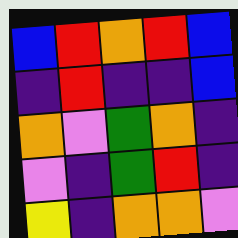[["blue", "red", "orange", "red", "blue"], ["indigo", "red", "indigo", "indigo", "blue"], ["orange", "violet", "green", "orange", "indigo"], ["violet", "indigo", "green", "red", "indigo"], ["yellow", "indigo", "orange", "orange", "violet"]]